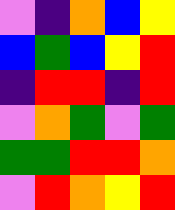[["violet", "indigo", "orange", "blue", "yellow"], ["blue", "green", "blue", "yellow", "red"], ["indigo", "red", "red", "indigo", "red"], ["violet", "orange", "green", "violet", "green"], ["green", "green", "red", "red", "orange"], ["violet", "red", "orange", "yellow", "red"]]